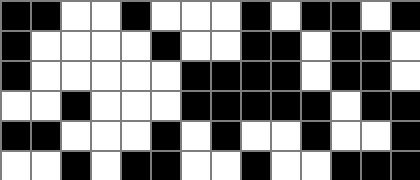[["black", "black", "white", "white", "black", "white", "white", "white", "black", "white", "black", "black", "white", "black"], ["black", "white", "white", "white", "white", "black", "white", "white", "black", "black", "white", "black", "black", "white"], ["black", "white", "white", "white", "white", "white", "black", "black", "black", "black", "white", "black", "black", "white"], ["white", "white", "black", "white", "white", "white", "black", "black", "black", "black", "black", "white", "black", "black"], ["black", "black", "white", "white", "white", "black", "white", "black", "white", "white", "black", "white", "white", "black"], ["white", "white", "black", "white", "black", "black", "white", "white", "black", "white", "white", "black", "black", "black"]]